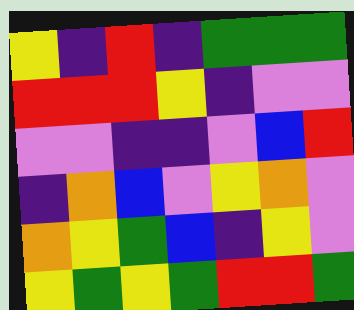[["yellow", "indigo", "red", "indigo", "green", "green", "green"], ["red", "red", "red", "yellow", "indigo", "violet", "violet"], ["violet", "violet", "indigo", "indigo", "violet", "blue", "red"], ["indigo", "orange", "blue", "violet", "yellow", "orange", "violet"], ["orange", "yellow", "green", "blue", "indigo", "yellow", "violet"], ["yellow", "green", "yellow", "green", "red", "red", "green"]]